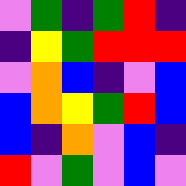[["violet", "green", "indigo", "green", "red", "indigo"], ["indigo", "yellow", "green", "red", "red", "red"], ["violet", "orange", "blue", "indigo", "violet", "blue"], ["blue", "orange", "yellow", "green", "red", "blue"], ["blue", "indigo", "orange", "violet", "blue", "indigo"], ["red", "violet", "green", "violet", "blue", "violet"]]